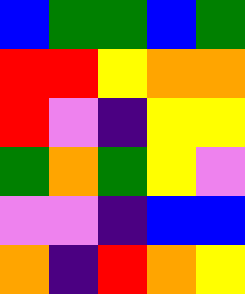[["blue", "green", "green", "blue", "green"], ["red", "red", "yellow", "orange", "orange"], ["red", "violet", "indigo", "yellow", "yellow"], ["green", "orange", "green", "yellow", "violet"], ["violet", "violet", "indigo", "blue", "blue"], ["orange", "indigo", "red", "orange", "yellow"]]